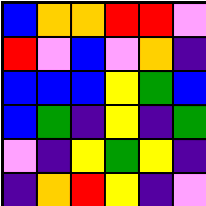[["blue", "orange", "orange", "red", "red", "violet"], ["red", "violet", "blue", "violet", "orange", "indigo"], ["blue", "blue", "blue", "yellow", "green", "blue"], ["blue", "green", "indigo", "yellow", "indigo", "green"], ["violet", "indigo", "yellow", "green", "yellow", "indigo"], ["indigo", "orange", "red", "yellow", "indigo", "violet"]]